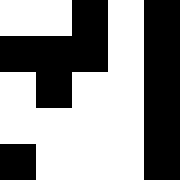[["white", "white", "black", "white", "black"], ["black", "black", "black", "white", "black"], ["white", "black", "white", "white", "black"], ["white", "white", "white", "white", "black"], ["black", "white", "white", "white", "black"]]